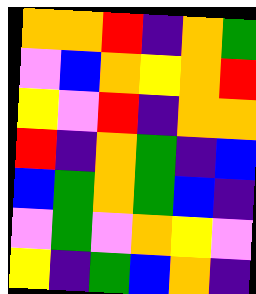[["orange", "orange", "red", "indigo", "orange", "green"], ["violet", "blue", "orange", "yellow", "orange", "red"], ["yellow", "violet", "red", "indigo", "orange", "orange"], ["red", "indigo", "orange", "green", "indigo", "blue"], ["blue", "green", "orange", "green", "blue", "indigo"], ["violet", "green", "violet", "orange", "yellow", "violet"], ["yellow", "indigo", "green", "blue", "orange", "indigo"]]